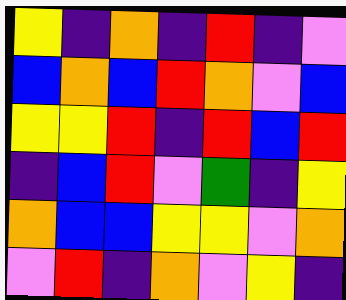[["yellow", "indigo", "orange", "indigo", "red", "indigo", "violet"], ["blue", "orange", "blue", "red", "orange", "violet", "blue"], ["yellow", "yellow", "red", "indigo", "red", "blue", "red"], ["indigo", "blue", "red", "violet", "green", "indigo", "yellow"], ["orange", "blue", "blue", "yellow", "yellow", "violet", "orange"], ["violet", "red", "indigo", "orange", "violet", "yellow", "indigo"]]